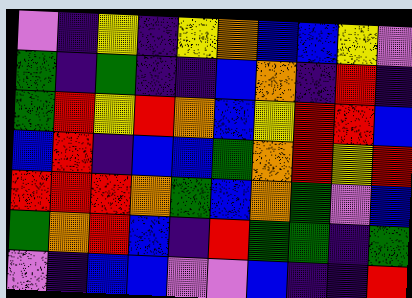[["violet", "indigo", "yellow", "indigo", "yellow", "orange", "blue", "blue", "yellow", "violet"], ["green", "indigo", "green", "indigo", "indigo", "blue", "orange", "indigo", "red", "indigo"], ["green", "red", "yellow", "red", "orange", "blue", "yellow", "red", "red", "blue"], ["blue", "red", "indigo", "blue", "blue", "green", "orange", "red", "yellow", "red"], ["red", "red", "red", "orange", "green", "blue", "orange", "green", "violet", "blue"], ["green", "orange", "red", "blue", "indigo", "red", "green", "green", "indigo", "green"], ["violet", "indigo", "blue", "blue", "violet", "violet", "blue", "indigo", "indigo", "red"]]